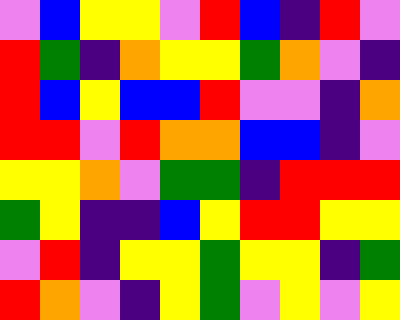[["violet", "blue", "yellow", "yellow", "violet", "red", "blue", "indigo", "red", "violet"], ["red", "green", "indigo", "orange", "yellow", "yellow", "green", "orange", "violet", "indigo"], ["red", "blue", "yellow", "blue", "blue", "red", "violet", "violet", "indigo", "orange"], ["red", "red", "violet", "red", "orange", "orange", "blue", "blue", "indigo", "violet"], ["yellow", "yellow", "orange", "violet", "green", "green", "indigo", "red", "red", "red"], ["green", "yellow", "indigo", "indigo", "blue", "yellow", "red", "red", "yellow", "yellow"], ["violet", "red", "indigo", "yellow", "yellow", "green", "yellow", "yellow", "indigo", "green"], ["red", "orange", "violet", "indigo", "yellow", "green", "violet", "yellow", "violet", "yellow"]]